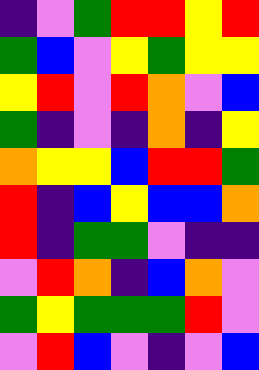[["indigo", "violet", "green", "red", "red", "yellow", "red"], ["green", "blue", "violet", "yellow", "green", "yellow", "yellow"], ["yellow", "red", "violet", "red", "orange", "violet", "blue"], ["green", "indigo", "violet", "indigo", "orange", "indigo", "yellow"], ["orange", "yellow", "yellow", "blue", "red", "red", "green"], ["red", "indigo", "blue", "yellow", "blue", "blue", "orange"], ["red", "indigo", "green", "green", "violet", "indigo", "indigo"], ["violet", "red", "orange", "indigo", "blue", "orange", "violet"], ["green", "yellow", "green", "green", "green", "red", "violet"], ["violet", "red", "blue", "violet", "indigo", "violet", "blue"]]